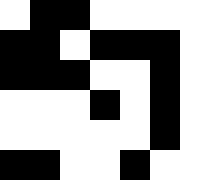[["white", "black", "black", "white", "white", "white", "white"], ["black", "black", "white", "black", "black", "black", "white"], ["black", "black", "black", "white", "white", "black", "white"], ["white", "white", "white", "black", "white", "black", "white"], ["white", "white", "white", "white", "white", "black", "white"], ["black", "black", "white", "white", "black", "white", "white"]]